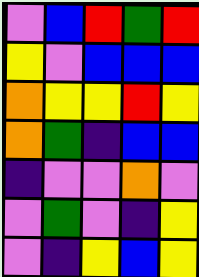[["violet", "blue", "red", "green", "red"], ["yellow", "violet", "blue", "blue", "blue"], ["orange", "yellow", "yellow", "red", "yellow"], ["orange", "green", "indigo", "blue", "blue"], ["indigo", "violet", "violet", "orange", "violet"], ["violet", "green", "violet", "indigo", "yellow"], ["violet", "indigo", "yellow", "blue", "yellow"]]